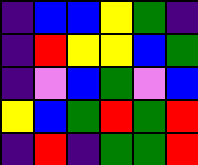[["indigo", "blue", "blue", "yellow", "green", "indigo"], ["indigo", "red", "yellow", "yellow", "blue", "green"], ["indigo", "violet", "blue", "green", "violet", "blue"], ["yellow", "blue", "green", "red", "green", "red"], ["indigo", "red", "indigo", "green", "green", "red"]]